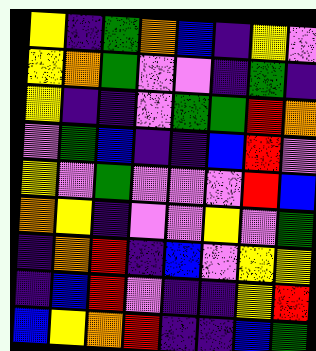[["yellow", "indigo", "green", "orange", "blue", "indigo", "yellow", "violet"], ["yellow", "orange", "green", "violet", "violet", "indigo", "green", "indigo"], ["yellow", "indigo", "indigo", "violet", "green", "green", "red", "orange"], ["violet", "green", "blue", "indigo", "indigo", "blue", "red", "violet"], ["yellow", "violet", "green", "violet", "violet", "violet", "red", "blue"], ["orange", "yellow", "indigo", "violet", "violet", "yellow", "violet", "green"], ["indigo", "orange", "red", "indigo", "blue", "violet", "yellow", "yellow"], ["indigo", "blue", "red", "violet", "indigo", "indigo", "yellow", "red"], ["blue", "yellow", "orange", "red", "indigo", "indigo", "blue", "green"]]